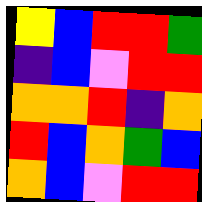[["yellow", "blue", "red", "red", "green"], ["indigo", "blue", "violet", "red", "red"], ["orange", "orange", "red", "indigo", "orange"], ["red", "blue", "orange", "green", "blue"], ["orange", "blue", "violet", "red", "red"]]